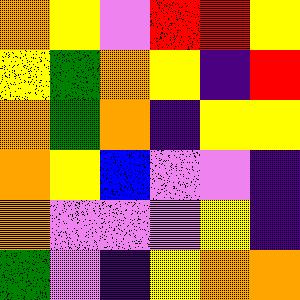[["orange", "yellow", "violet", "red", "red", "yellow"], ["yellow", "green", "orange", "yellow", "indigo", "red"], ["orange", "green", "orange", "indigo", "yellow", "yellow"], ["orange", "yellow", "blue", "violet", "violet", "indigo"], ["orange", "violet", "violet", "violet", "yellow", "indigo"], ["green", "violet", "indigo", "yellow", "orange", "orange"]]